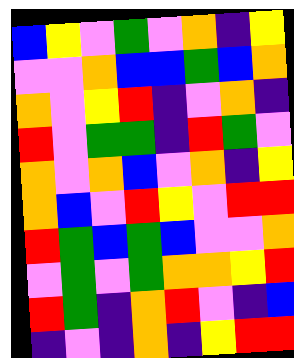[["blue", "yellow", "violet", "green", "violet", "orange", "indigo", "yellow"], ["violet", "violet", "orange", "blue", "blue", "green", "blue", "orange"], ["orange", "violet", "yellow", "red", "indigo", "violet", "orange", "indigo"], ["red", "violet", "green", "green", "indigo", "red", "green", "violet"], ["orange", "violet", "orange", "blue", "violet", "orange", "indigo", "yellow"], ["orange", "blue", "violet", "red", "yellow", "violet", "red", "red"], ["red", "green", "blue", "green", "blue", "violet", "violet", "orange"], ["violet", "green", "violet", "green", "orange", "orange", "yellow", "red"], ["red", "green", "indigo", "orange", "red", "violet", "indigo", "blue"], ["indigo", "violet", "indigo", "orange", "indigo", "yellow", "red", "red"]]